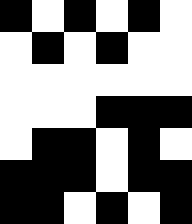[["black", "white", "black", "white", "black", "white"], ["white", "black", "white", "black", "white", "white"], ["white", "white", "white", "white", "white", "white"], ["white", "white", "white", "black", "black", "black"], ["white", "black", "black", "white", "black", "white"], ["black", "black", "black", "white", "black", "black"], ["black", "black", "white", "black", "white", "black"]]